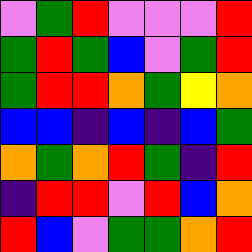[["violet", "green", "red", "violet", "violet", "violet", "red"], ["green", "red", "green", "blue", "violet", "green", "red"], ["green", "red", "red", "orange", "green", "yellow", "orange"], ["blue", "blue", "indigo", "blue", "indigo", "blue", "green"], ["orange", "green", "orange", "red", "green", "indigo", "red"], ["indigo", "red", "red", "violet", "red", "blue", "orange"], ["red", "blue", "violet", "green", "green", "orange", "red"]]